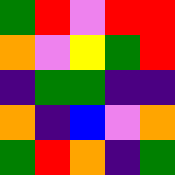[["green", "red", "violet", "red", "red"], ["orange", "violet", "yellow", "green", "red"], ["indigo", "green", "green", "indigo", "indigo"], ["orange", "indigo", "blue", "violet", "orange"], ["green", "red", "orange", "indigo", "green"]]